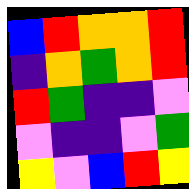[["blue", "red", "orange", "orange", "red"], ["indigo", "orange", "green", "orange", "red"], ["red", "green", "indigo", "indigo", "violet"], ["violet", "indigo", "indigo", "violet", "green"], ["yellow", "violet", "blue", "red", "yellow"]]